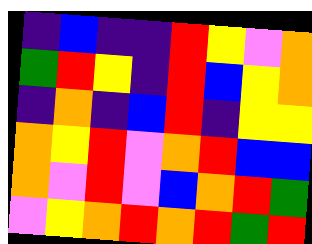[["indigo", "blue", "indigo", "indigo", "red", "yellow", "violet", "orange"], ["green", "red", "yellow", "indigo", "red", "blue", "yellow", "orange"], ["indigo", "orange", "indigo", "blue", "red", "indigo", "yellow", "yellow"], ["orange", "yellow", "red", "violet", "orange", "red", "blue", "blue"], ["orange", "violet", "red", "violet", "blue", "orange", "red", "green"], ["violet", "yellow", "orange", "red", "orange", "red", "green", "red"]]